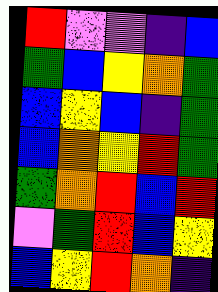[["red", "violet", "violet", "indigo", "blue"], ["green", "blue", "yellow", "orange", "green"], ["blue", "yellow", "blue", "indigo", "green"], ["blue", "orange", "yellow", "red", "green"], ["green", "orange", "red", "blue", "red"], ["violet", "green", "red", "blue", "yellow"], ["blue", "yellow", "red", "orange", "indigo"]]